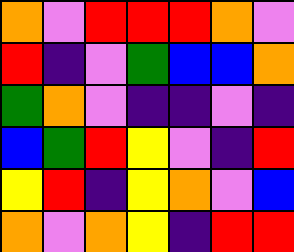[["orange", "violet", "red", "red", "red", "orange", "violet"], ["red", "indigo", "violet", "green", "blue", "blue", "orange"], ["green", "orange", "violet", "indigo", "indigo", "violet", "indigo"], ["blue", "green", "red", "yellow", "violet", "indigo", "red"], ["yellow", "red", "indigo", "yellow", "orange", "violet", "blue"], ["orange", "violet", "orange", "yellow", "indigo", "red", "red"]]